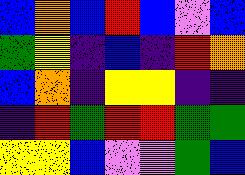[["blue", "orange", "blue", "red", "blue", "violet", "blue"], ["green", "yellow", "indigo", "blue", "indigo", "red", "orange"], ["blue", "orange", "indigo", "yellow", "yellow", "indigo", "indigo"], ["indigo", "red", "green", "red", "red", "green", "green"], ["yellow", "yellow", "blue", "violet", "violet", "green", "blue"]]